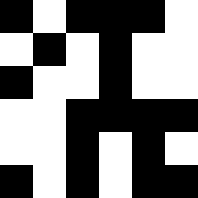[["black", "white", "black", "black", "black", "white"], ["white", "black", "white", "black", "white", "white"], ["black", "white", "white", "black", "white", "white"], ["white", "white", "black", "black", "black", "black"], ["white", "white", "black", "white", "black", "white"], ["black", "white", "black", "white", "black", "black"]]